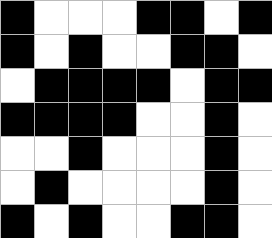[["black", "white", "white", "white", "black", "black", "white", "black"], ["black", "white", "black", "white", "white", "black", "black", "white"], ["white", "black", "black", "black", "black", "white", "black", "black"], ["black", "black", "black", "black", "white", "white", "black", "white"], ["white", "white", "black", "white", "white", "white", "black", "white"], ["white", "black", "white", "white", "white", "white", "black", "white"], ["black", "white", "black", "white", "white", "black", "black", "white"]]